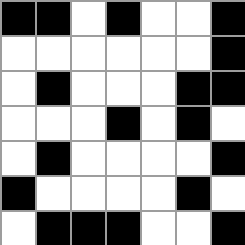[["black", "black", "white", "black", "white", "white", "black"], ["white", "white", "white", "white", "white", "white", "black"], ["white", "black", "white", "white", "white", "black", "black"], ["white", "white", "white", "black", "white", "black", "white"], ["white", "black", "white", "white", "white", "white", "black"], ["black", "white", "white", "white", "white", "black", "white"], ["white", "black", "black", "black", "white", "white", "black"]]